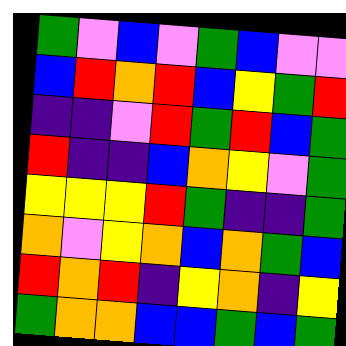[["green", "violet", "blue", "violet", "green", "blue", "violet", "violet"], ["blue", "red", "orange", "red", "blue", "yellow", "green", "red"], ["indigo", "indigo", "violet", "red", "green", "red", "blue", "green"], ["red", "indigo", "indigo", "blue", "orange", "yellow", "violet", "green"], ["yellow", "yellow", "yellow", "red", "green", "indigo", "indigo", "green"], ["orange", "violet", "yellow", "orange", "blue", "orange", "green", "blue"], ["red", "orange", "red", "indigo", "yellow", "orange", "indigo", "yellow"], ["green", "orange", "orange", "blue", "blue", "green", "blue", "green"]]